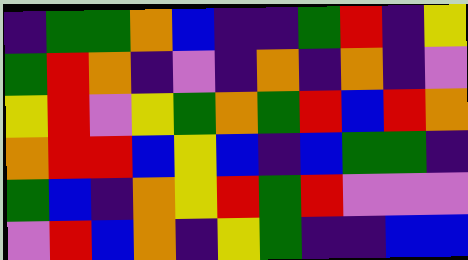[["indigo", "green", "green", "orange", "blue", "indigo", "indigo", "green", "red", "indigo", "yellow"], ["green", "red", "orange", "indigo", "violet", "indigo", "orange", "indigo", "orange", "indigo", "violet"], ["yellow", "red", "violet", "yellow", "green", "orange", "green", "red", "blue", "red", "orange"], ["orange", "red", "red", "blue", "yellow", "blue", "indigo", "blue", "green", "green", "indigo"], ["green", "blue", "indigo", "orange", "yellow", "red", "green", "red", "violet", "violet", "violet"], ["violet", "red", "blue", "orange", "indigo", "yellow", "green", "indigo", "indigo", "blue", "blue"]]